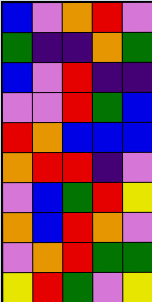[["blue", "violet", "orange", "red", "violet"], ["green", "indigo", "indigo", "orange", "green"], ["blue", "violet", "red", "indigo", "indigo"], ["violet", "violet", "red", "green", "blue"], ["red", "orange", "blue", "blue", "blue"], ["orange", "red", "red", "indigo", "violet"], ["violet", "blue", "green", "red", "yellow"], ["orange", "blue", "red", "orange", "violet"], ["violet", "orange", "red", "green", "green"], ["yellow", "red", "green", "violet", "yellow"]]